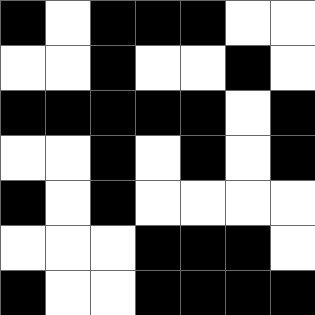[["black", "white", "black", "black", "black", "white", "white"], ["white", "white", "black", "white", "white", "black", "white"], ["black", "black", "black", "black", "black", "white", "black"], ["white", "white", "black", "white", "black", "white", "black"], ["black", "white", "black", "white", "white", "white", "white"], ["white", "white", "white", "black", "black", "black", "white"], ["black", "white", "white", "black", "black", "black", "black"]]